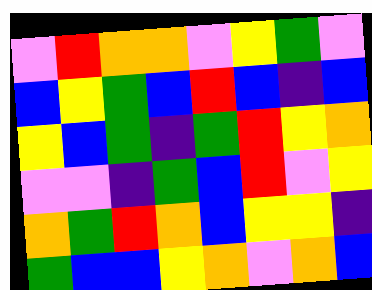[["violet", "red", "orange", "orange", "violet", "yellow", "green", "violet"], ["blue", "yellow", "green", "blue", "red", "blue", "indigo", "blue"], ["yellow", "blue", "green", "indigo", "green", "red", "yellow", "orange"], ["violet", "violet", "indigo", "green", "blue", "red", "violet", "yellow"], ["orange", "green", "red", "orange", "blue", "yellow", "yellow", "indigo"], ["green", "blue", "blue", "yellow", "orange", "violet", "orange", "blue"]]